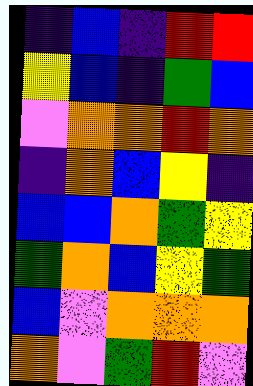[["indigo", "blue", "indigo", "red", "red"], ["yellow", "blue", "indigo", "green", "blue"], ["violet", "orange", "orange", "red", "orange"], ["indigo", "orange", "blue", "yellow", "indigo"], ["blue", "blue", "orange", "green", "yellow"], ["green", "orange", "blue", "yellow", "green"], ["blue", "violet", "orange", "orange", "orange"], ["orange", "violet", "green", "red", "violet"]]